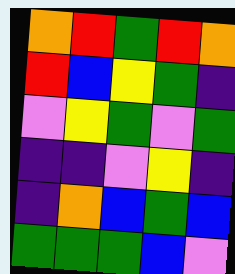[["orange", "red", "green", "red", "orange"], ["red", "blue", "yellow", "green", "indigo"], ["violet", "yellow", "green", "violet", "green"], ["indigo", "indigo", "violet", "yellow", "indigo"], ["indigo", "orange", "blue", "green", "blue"], ["green", "green", "green", "blue", "violet"]]